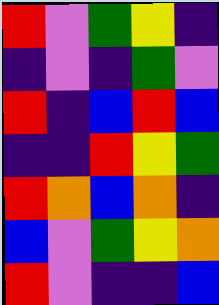[["red", "violet", "green", "yellow", "indigo"], ["indigo", "violet", "indigo", "green", "violet"], ["red", "indigo", "blue", "red", "blue"], ["indigo", "indigo", "red", "yellow", "green"], ["red", "orange", "blue", "orange", "indigo"], ["blue", "violet", "green", "yellow", "orange"], ["red", "violet", "indigo", "indigo", "blue"]]